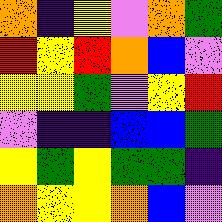[["orange", "indigo", "yellow", "violet", "orange", "green"], ["red", "yellow", "red", "orange", "blue", "violet"], ["yellow", "yellow", "green", "violet", "yellow", "red"], ["violet", "indigo", "indigo", "blue", "blue", "green"], ["yellow", "green", "yellow", "green", "green", "indigo"], ["orange", "yellow", "yellow", "orange", "blue", "violet"]]